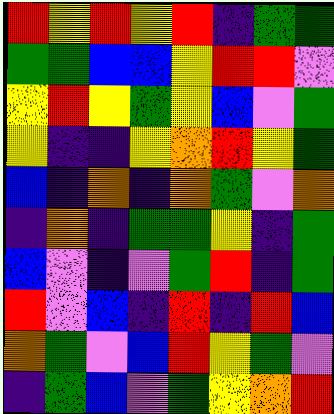[["red", "yellow", "red", "yellow", "red", "indigo", "green", "green"], ["green", "green", "blue", "blue", "yellow", "red", "red", "violet"], ["yellow", "red", "yellow", "green", "yellow", "blue", "violet", "green"], ["yellow", "indigo", "indigo", "yellow", "orange", "red", "yellow", "green"], ["blue", "indigo", "orange", "indigo", "orange", "green", "violet", "orange"], ["indigo", "orange", "indigo", "green", "green", "yellow", "indigo", "green"], ["blue", "violet", "indigo", "violet", "green", "red", "indigo", "green"], ["red", "violet", "blue", "indigo", "red", "indigo", "red", "blue"], ["orange", "green", "violet", "blue", "red", "yellow", "green", "violet"], ["indigo", "green", "blue", "violet", "green", "yellow", "orange", "red"]]